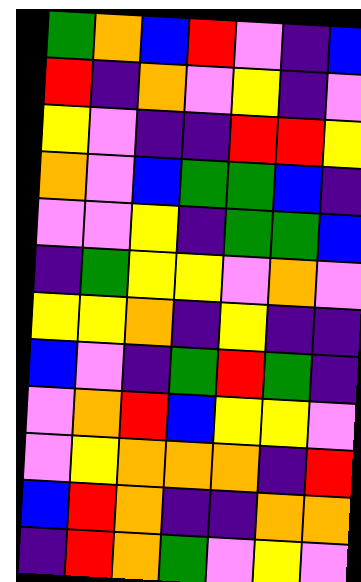[["green", "orange", "blue", "red", "violet", "indigo", "blue"], ["red", "indigo", "orange", "violet", "yellow", "indigo", "violet"], ["yellow", "violet", "indigo", "indigo", "red", "red", "yellow"], ["orange", "violet", "blue", "green", "green", "blue", "indigo"], ["violet", "violet", "yellow", "indigo", "green", "green", "blue"], ["indigo", "green", "yellow", "yellow", "violet", "orange", "violet"], ["yellow", "yellow", "orange", "indigo", "yellow", "indigo", "indigo"], ["blue", "violet", "indigo", "green", "red", "green", "indigo"], ["violet", "orange", "red", "blue", "yellow", "yellow", "violet"], ["violet", "yellow", "orange", "orange", "orange", "indigo", "red"], ["blue", "red", "orange", "indigo", "indigo", "orange", "orange"], ["indigo", "red", "orange", "green", "violet", "yellow", "violet"]]